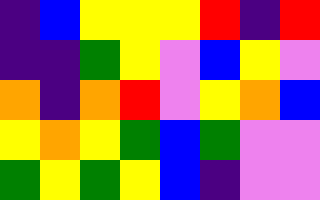[["indigo", "blue", "yellow", "yellow", "yellow", "red", "indigo", "red"], ["indigo", "indigo", "green", "yellow", "violet", "blue", "yellow", "violet"], ["orange", "indigo", "orange", "red", "violet", "yellow", "orange", "blue"], ["yellow", "orange", "yellow", "green", "blue", "green", "violet", "violet"], ["green", "yellow", "green", "yellow", "blue", "indigo", "violet", "violet"]]